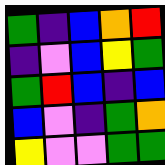[["green", "indigo", "blue", "orange", "red"], ["indigo", "violet", "blue", "yellow", "green"], ["green", "red", "blue", "indigo", "blue"], ["blue", "violet", "indigo", "green", "orange"], ["yellow", "violet", "violet", "green", "green"]]